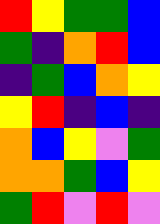[["red", "yellow", "green", "green", "blue"], ["green", "indigo", "orange", "red", "blue"], ["indigo", "green", "blue", "orange", "yellow"], ["yellow", "red", "indigo", "blue", "indigo"], ["orange", "blue", "yellow", "violet", "green"], ["orange", "orange", "green", "blue", "yellow"], ["green", "red", "violet", "red", "violet"]]